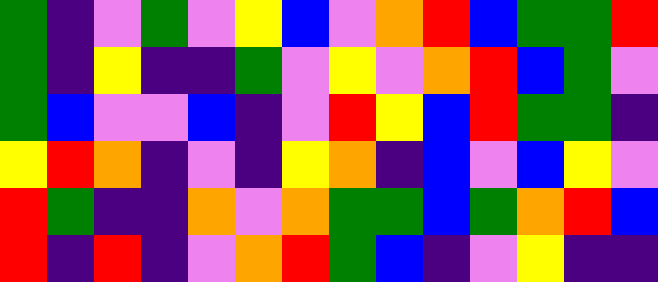[["green", "indigo", "violet", "green", "violet", "yellow", "blue", "violet", "orange", "red", "blue", "green", "green", "red"], ["green", "indigo", "yellow", "indigo", "indigo", "green", "violet", "yellow", "violet", "orange", "red", "blue", "green", "violet"], ["green", "blue", "violet", "violet", "blue", "indigo", "violet", "red", "yellow", "blue", "red", "green", "green", "indigo"], ["yellow", "red", "orange", "indigo", "violet", "indigo", "yellow", "orange", "indigo", "blue", "violet", "blue", "yellow", "violet"], ["red", "green", "indigo", "indigo", "orange", "violet", "orange", "green", "green", "blue", "green", "orange", "red", "blue"], ["red", "indigo", "red", "indigo", "violet", "orange", "red", "green", "blue", "indigo", "violet", "yellow", "indigo", "indigo"]]